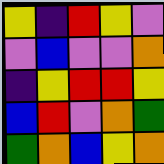[["yellow", "indigo", "red", "yellow", "violet"], ["violet", "blue", "violet", "violet", "orange"], ["indigo", "yellow", "red", "red", "yellow"], ["blue", "red", "violet", "orange", "green"], ["green", "orange", "blue", "yellow", "orange"]]